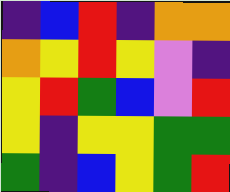[["indigo", "blue", "red", "indigo", "orange", "orange"], ["orange", "yellow", "red", "yellow", "violet", "indigo"], ["yellow", "red", "green", "blue", "violet", "red"], ["yellow", "indigo", "yellow", "yellow", "green", "green"], ["green", "indigo", "blue", "yellow", "green", "red"]]